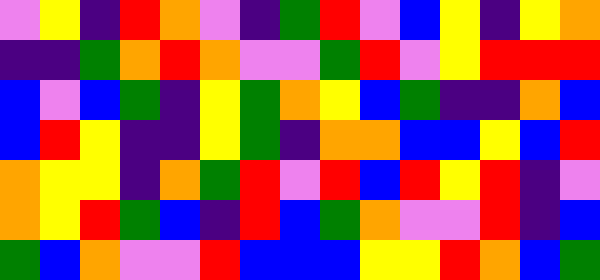[["violet", "yellow", "indigo", "red", "orange", "violet", "indigo", "green", "red", "violet", "blue", "yellow", "indigo", "yellow", "orange"], ["indigo", "indigo", "green", "orange", "red", "orange", "violet", "violet", "green", "red", "violet", "yellow", "red", "red", "red"], ["blue", "violet", "blue", "green", "indigo", "yellow", "green", "orange", "yellow", "blue", "green", "indigo", "indigo", "orange", "blue"], ["blue", "red", "yellow", "indigo", "indigo", "yellow", "green", "indigo", "orange", "orange", "blue", "blue", "yellow", "blue", "red"], ["orange", "yellow", "yellow", "indigo", "orange", "green", "red", "violet", "red", "blue", "red", "yellow", "red", "indigo", "violet"], ["orange", "yellow", "red", "green", "blue", "indigo", "red", "blue", "green", "orange", "violet", "violet", "red", "indigo", "blue"], ["green", "blue", "orange", "violet", "violet", "red", "blue", "blue", "blue", "yellow", "yellow", "red", "orange", "blue", "green"]]